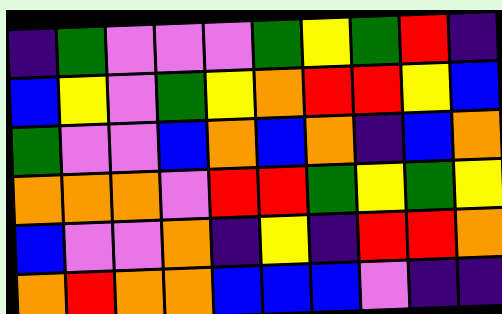[["indigo", "green", "violet", "violet", "violet", "green", "yellow", "green", "red", "indigo"], ["blue", "yellow", "violet", "green", "yellow", "orange", "red", "red", "yellow", "blue"], ["green", "violet", "violet", "blue", "orange", "blue", "orange", "indigo", "blue", "orange"], ["orange", "orange", "orange", "violet", "red", "red", "green", "yellow", "green", "yellow"], ["blue", "violet", "violet", "orange", "indigo", "yellow", "indigo", "red", "red", "orange"], ["orange", "red", "orange", "orange", "blue", "blue", "blue", "violet", "indigo", "indigo"]]